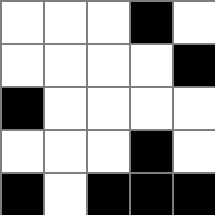[["white", "white", "white", "black", "white"], ["white", "white", "white", "white", "black"], ["black", "white", "white", "white", "white"], ["white", "white", "white", "black", "white"], ["black", "white", "black", "black", "black"]]